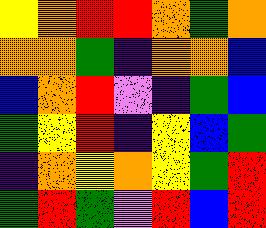[["yellow", "orange", "red", "red", "orange", "green", "orange"], ["orange", "orange", "green", "indigo", "orange", "orange", "blue"], ["blue", "orange", "red", "violet", "indigo", "green", "blue"], ["green", "yellow", "red", "indigo", "yellow", "blue", "green"], ["indigo", "orange", "yellow", "orange", "yellow", "green", "red"], ["green", "red", "green", "violet", "red", "blue", "red"]]